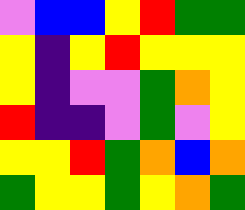[["violet", "blue", "blue", "yellow", "red", "green", "green"], ["yellow", "indigo", "yellow", "red", "yellow", "yellow", "yellow"], ["yellow", "indigo", "violet", "violet", "green", "orange", "yellow"], ["red", "indigo", "indigo", "violet", "green", "violet", "yellow"], ["yellow", "yellow", "red", "green", "orange", "blue", "orange"], ["green", "yellow", "yellow", "green", "yellow", "orange", "green"]]